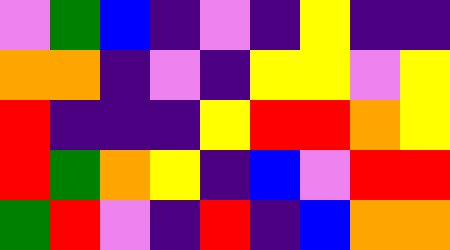[["violet", "green", "blue", "indigo", "violet", "indigo", "yellow", "indigo", "indigo"], ["orange", "orange", "indigo", "violet", "indigo", "yellow", "yellow", "violet", "yellow"], ["red", "indigo", "indigo", "indigo", "yellow", "red", "red", "orange", "yellow"], ["red", "green", "orange", "yellow", "indigo", "blue", "violet", "red", "red"], ["green", "red", "violet", "indigo", "red", "indigo", "blue", "orange", "orange"]]